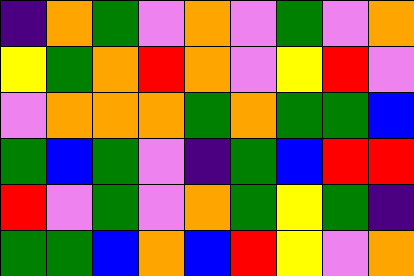[["indigo", "orange", "green", "violet", "orange", "violet", "green", "violet", "orange"], ["yellow", "green", "orange", "red", "orange", "violet", "yellow", "red", "violet"], ["violet", "orange", "orange", "orange", "green", "orange", "green", "green", "blue"], ["green", "blue", "green", "violet", "indigo", "green", "blue", "red", "red"], ["red", "violet", "green", "violet", "orange", "green", "yellow", "green", "indigo"], ["green", "green", "blue", "orange", "blue", "red", "yellow", "violet", "orange"]]